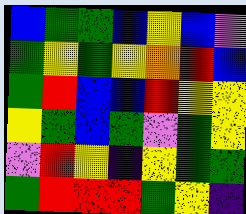[["blue", "green", "green", "blue", "yellow", "blue", "violet"], ["green", "yellow", "green", "yellow", "orange", "red", "blue"], ["green", "red", "blue", "blue", "red", "yellow", "yellow"], ["yellow", "green", "blue", "green", "violet", "green", "yellow"], ["violet", "red", "yellow", "indigo", "yellow", "green", "green"], ["green", "red", "red", "red", "green", "yellow", "indigo"]]